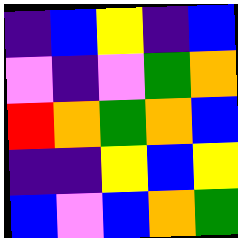[["indigo", "blue", "yellow", "indigo", "blue"], ["violet", "indigo", "violet", "green", "orange"], ["red", "orange", "green", "orange", "blue"], ["indigo", "indigo", "yellow", "blue", "yellow"], ["blue", "violet", "blue", "orange", "green"]]